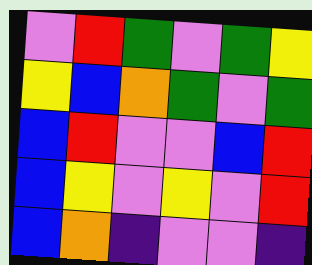[["violet", "red", "green", "violet", "green", "yellow"], ["yellow", "blue", "orange", "green", "violet", "green"], ["blue", "red", "violet", "violet", "blue", "red"], ["blue", "yellow", "violet", "yellow", "violet", "red"], ["blue", "orange", "indigo", "violet", "violet", "indigo"]]